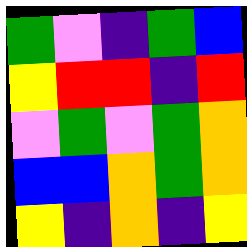[["green", "violet", "indigo", "green", "blue"], ["yellow", "red", "red", "indigo", "red"], ["violet", "green", "violet", "green", "orange"], ["blue", "blue", "orange", "green", "orange"], ["yellow", "indigo", "orange", "indigo", "yellow"]]